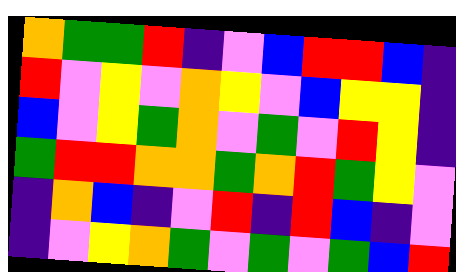[["orange", "green", "green", "red", "indigo", "violet", "blue", "red", "red", "blue", "indigo"], ["red", "violet", "yellow", "violet", "orange", "yellow", "violet", "blue", "yellow", "yellow", "indigo"], ["blue", "violet", "yellow", "green", "orange", "violet", "green", "violet", "red", "yellow", "indigo"], ["green", "red", "red", "orange", "orange", "green", "orange", "red", "green", "yellow", "violet"], ["indigo", "orange", "blue", "indigo", "violet", "red", "indigo", "red", "blue", "indigo", "violet"], ["indigo", "violet", "yellow", "orange", "green", "violet", "green", "violet", "green", "blue", "red"]]